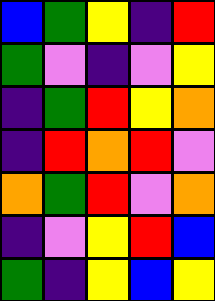[["blue", "green", "yellow", "indigo", "red"], ["green", "violet", "indigo", "violet", "yellow"], ["indigo", "green", "red", "yellow", "orange"], ["indigo", "red", "orange", "red", "violet"], ["orange", "green", "red", "violet", "orange"], ["indigo", "violet", "yellow", "red", "blue"], ["green", "indigo", "yellow", "blue", "yellow"]]